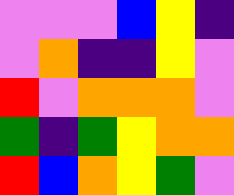[["violet", "violet", "violet", "blue", "yellow", "indigo"], ["violet", "orange", "indigo", "indigo", "yellow", "violet"], ["red", "violet", "orange", "orange", "orange", "violet"], ["green", "indigo", "green", "yellow", "orange", "orange"], ["red", "blue", "orange", "yellow", "green", "violet"]]